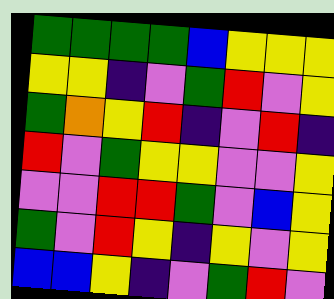[["green", "green", "green", "green", "blue", "yellow", "yellow", "yellow"], ["yellow", "yellow", "indigo", "violet", "green", "red", "violet", "yellow"], ["green", "orange", "yellow", "red", "indigo", "violet", "red", "indigo"], ["red", "violet", "green", "yellow", "yellow", "violet", "violet", "yellow"], ["violet", "violet", "red", "red", "green", "violet", "blue", "yellow"], ["green", "violet", "red", "yellow", "indigo", "yellow", "violet", "yellow"], ["blue", "blue", "yellow", "indigo", "violet", "green", "red", "violet"]]